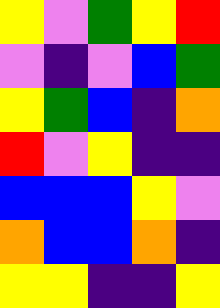[["yellow", "violet", "green", "yellow", "red"], ["violet", "indigo", "violet", "blue", "green"], ["yellow", "green", "blue", "indigo", "orange"], ["red", "violet", "yellow", "indigo", "indigo"], ["blue", "blue", "blue", "yellow", "violet"], ["orange", "blue", "blue", "orange", "indigo"], ["yellow", "yellow", "indigo", "indigo", "yellow"]]